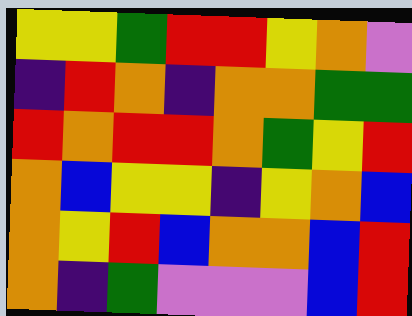[["yellow", "yellow", "green", "red", "red", "yellow", "orange", "violet"], ["indigo", "red", "orange", "indigo", "orange", "orange", "green", "green"], ["red", "orange", "red", "red", "orange", "green", "yellow", "red"], ["orange", "blue", "yellow", "yellow", "indigo", "yellow", "orange", "blue"], ["orange", "yellow", "red", "blue", "orange", "orange", "blue", "red"], ["orange", "indigo", "green", "violet", "violet", "violet", "blue", "red"]]